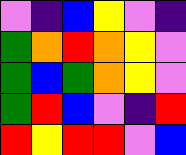[["violet", "indigo", "blue", "yellow", "violet", "indigo"], ["green", "orange", "red", "orange", "yellow", "violet"], ["green", "blue", "green", "orange", "yellow", "violet"], ["green", "red", "blue", "violet", "indigo", "red"], ["red", "yellow", "red", "red", "violet", "blue"]]